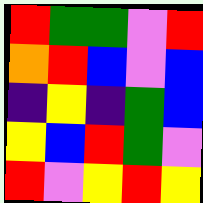[["red", "green", "green", "violet", "red"], ["orange", "red", "blue", "violet", "blue"], ["indigo", "yellow", "indigo", "green", "blue"], ["yellow", "blue", "red", "green", "violet"], ["red", "violet", "yellow", "red", "yellow"]]